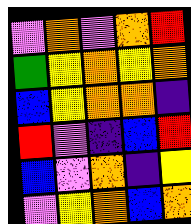[["violet", "orange", "violet", "orange", "red"], ["green", "yellow", "orange", "yellow", "orange"], ["blue", "yellow", "orange", "orange", "indigo"], ["red", "violet", "indigo", "blue", "red"], ["blue", "violet", "orange", "indigo", "yellow"], ["violet", "yellow", "orange", "blue", "orange"]]